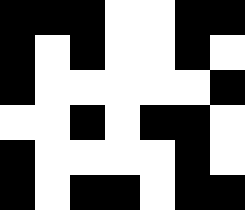[["black", "black", "black", "white", "white", "black", "black"], ["black", "white", "black", "white", "white", "black", "white"], ["black", "white", "white", "white", "white", "white", "black"], ["white", "white", "black", "white", "black", "black", "white"], ["black", "white", "white", "white", "white", "black", "white"], ["black", "white", "black", "black", "white", "black", "black"]]